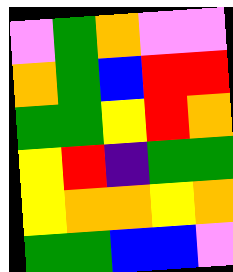[["violet", "green", "orange", "violet", "violet"], ["orange", "green", "blue", "red", "red"], ["green", "green", "yellow", "red", "orange"], ["yellow", "red", "indigo", "green", "green"], ["yellow", "orange", "orange", "yellow", "orange"], ["green", "green", "blue", "blue", "violet"]]